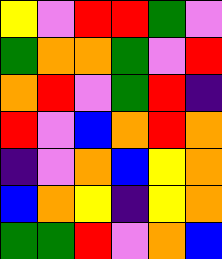[["yellow", "violet", "red", "red", "green", "violet"], ["green", "orange", "orange", "green", "violet", "red"], ["orange", "red", "violet", "green", "red", "indigo"], ["red", "violet", "blue", "orange", "red", "orange"], ["indigo", "violet", "orange", "blue", "yellow", "orange"], ["blue", "orange", "yellow", "indigo", "yellow", "orange"], ["green", "green", "red", "violet", "orange", "blue"]]